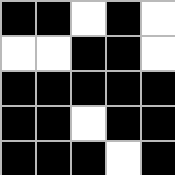[["black", "black", "white", "black", "white"], ["white", "white", "black", "black", "white"], ["black", "black", "black", "black", "black"], ["black", "black", "white", "black", "black"], ["black", "black", "black", "white", "black"]]